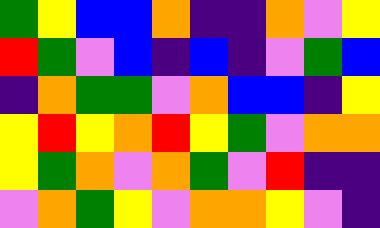[["green", "yellow", "blue", "blue", "orange", "indigo", "indigo", "orange", "violet", "yellow"], ["red", "green", "violet", "blue", "indigo", "blue", "indigo", "violet", "green", "blue"], ["indigo", "orange", "green", "green", "violet", "orange", "blue", "blue", "indigo", "yellow"], ["yellow", "red", "yellow", "orange", "red", "yellow", "green", "violet", "orange", "orange"], ["yellow", "green", "orange", "violet", "orange", "green", "violet", "red", "indigo", "indigo"], ["violet", "orange", "green", "yellow", "violet", "orange", "orange", "yellow", "violet", "indigo"]]